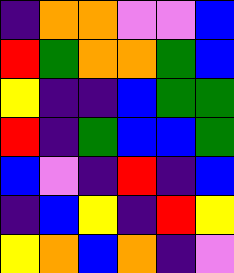[["indigo", "orange", "orange", "violet", "violet", "blue"], ["red", "green", "orange", "orange", "green", "blue"], ["yellow", "indigo", "indigo", "blue", "green", "green"], ["red", "indigo", "green", "blue", "blue", "green"], ["blue", "violet", "indigo", "red", "indigo", "blue"], ["indigo", "blue", "yellow", "indigo", "red", "yellow"], ["yellow", "orange", "blue", "orange", "indigo", "violet"]]